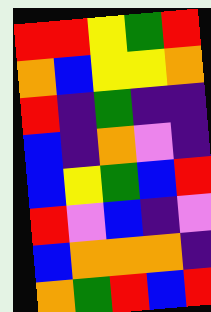[["red", "red", "yellow", "green", "red"], ["orange", "blue", "yellow", "yellow", "orange"], ["red", "indigo", "green", "indigo", "indigo"], ["blue", "indigo", "orange", "violet", "indigo"], ["blue", "yellow", "green", "blue", "red"], ["red", "violet", "blue", "indigo", "violet"], ["blue", "orange", "orange", "orange", "indigo"], ["orange", "green", "red", "blue", "red"]]